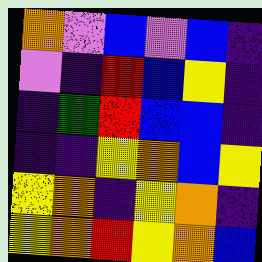[["orange", "violet", "blue", "violet", "blue", "indigo"], ["violet", "indigo", "red", "blue", "yellow", "indigo"], ["indigo", "green", "red", "blue", "blue", "indigo"], ["indigo", "indigo", "yellow", "orange", "blue", "yellow"], ["yellow", "orange", "indigo", "yellow", "orange", "indigo"], ["yellow", "orange", "red", "yellow", "orange", "blue"]]